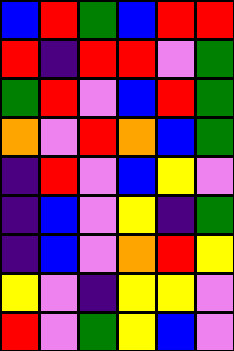[["blue", "red", "green", "blue", "red", "red"], ["red", "indigo", "red", "red", "violet", "green"], ["green", "red", "violet", "blue", "red", "green"], ["orange", "violet", "red", "orange", "blue", "green"], ["indigo", "red", "violet", "blue", "yellow", "violet"], ["indigo", "blue", "violet", "yellow", "indigo", "green"], ["indigo", "blue", "violet", "orange", "red", "yellow"], ["yellow", "violet", "indigo", "yellow", "yellow", "violet"], ["red", "violet", "green", "yellow", "blue", "violet"]]